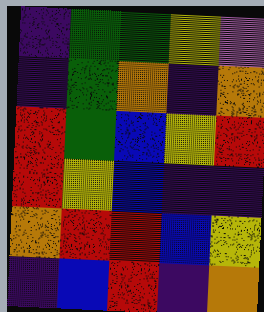[["indigo", "green", "green", "yellow", "violet"], ["indigo", "green", "orange", "indigo", "orange"], ["red", "green", "blue", "yellow", "red"], ["red", "yellow", "blue", "indigo", "indigo"], ["orange", "red", "red", "blue", "yellow"], ["indigo", "blue", "red", "indigo", "orange"]]